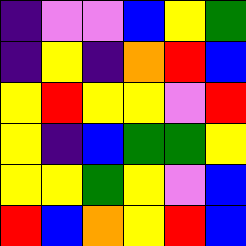[["indigo", "violet", "violet", "blue", "yellow", "green"], ["indigo", "yellow", "indigo", "orange", "red", "blue"], ["yellow", "red", "yellow", "yellow", "violet", "red"], ["yellow", "indigo", "blue", "green", "green", "yellow"], ["yellow", "yellow", "green", "yellow", "violet", "blue"], ["red", "blue", "orange", "yellow", "red", "blue"]]